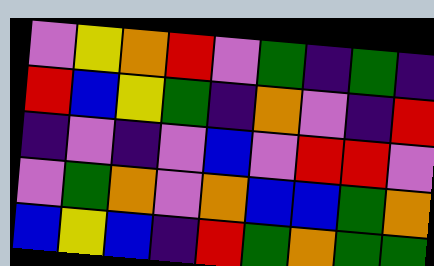[["violet", "yellow", "orange", "red", "violet", "green", "indigo", "green", "indigo"], ["red", "blue", "yellow", "green", "indigo", "orange", "violet", "indigo", "red"], ["indigo", "violet", "indigo", "violet", "blue", "violet", "red", "red", "violet"], ["violet", "green", "orange", "violet", "orange", "blue", "blue", "green", "orange"], ["blue", "yellow", "blue", "indigo", "red", "green", "orange", "green", "green"]]